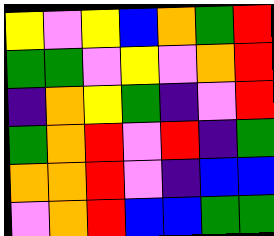[["yellow", "violet", "yellow", "blue", "orange", "green", "red"], ["green", "green", "violet", "yellow", "violet", "orange", "red"], ["indigo", "orange", "yellow", "green", "indigo", "violet", "red"], ["green", "orange", "red", "violet", "red", "indigo", "green"], ["orange", "orange", "red", "violet", "indigo", "blue", "blue"], ["violet", "orange", "red", "blue", "blue", "green", "green"]]